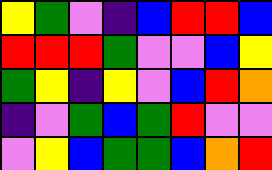[["yellow", "green", "violet", "indigo", "blue", "red", "red", "blue"], ["red", "red", "red", "green", "violet", "violet", "blue", "yellow"], ["green", "yellow", "indigo", "yellow", "violet", "blue", "red", "orange"], ["indigo", "violet", "green", "blue", "green", "red", "violet", "violet"], ["violet", "yellow", "blue", "green", "green", "blue", "orange", "red"]]